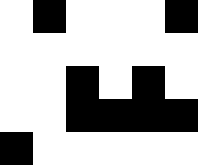[["white", "black", "white", "white", "white", "black"], ["white", "white", "white", "white", "white", "white"], ["white", "white", "black", "white", "black", "white"], ["white", "white", "black", "black", "black", "black"], ["black", "white", "white", "white", "white", "white"]]